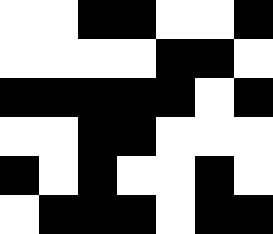[["white", "white", "black", "black", "white", "white", "black"], ["white", "white", "white", "white", "black", "black", "white"], ["black", "black", "black", "black", "black", "white", "black"], ["white", "white", "black", "black", "white", "white", "white"], ["black", "white", "black", "white", "white", "black", "white"], ["white", "black", "black", "black", "white", "black", "black"]]